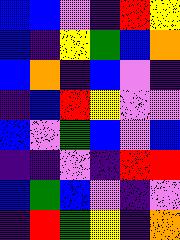[["blue", "blue", "violet", "indigo", "red", "yellow"], ["blue", "indigo", "yellow", "green", "blue", "orange"], ["blue", "orange", "indigo", "blue", "violet", "indigo"], ["indigo", "blue", "red", "yellow", "violet", "violet"], ["blue", "violet", "green", "blue", "violet", "blue"], ["indigo", "indigo", "violet", "indigo", "red", "red"], ["blue", "green", "blue", "violet", "indigo", "violet"], ["indigo", "red", "green", "yellow", "indigo", "orange"]]